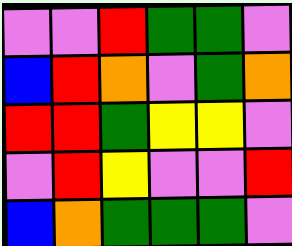[["violet", "violet", "red", "green", "green", "violet"], ["blue", "red", "orange", "violet", "green", "orange"], ["red", "red", "green", "yellow", "yellow", "violet"], ["violet", "red", "yellow", "violet", "violet", "red"], ["blue", "orange", "green", "green", "green", "violet"]]